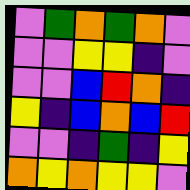[["violet", "green", "orange", "green", "orange", "violet"], ["violet", "violet", "yellow", "yellow", "indigo", "violet"], ["violet", "violet", "blue", "red", "orange", "indigo"], ["yellow", "indigo", "blue", "orange", "blue", "red"], ["violet", "violet", "indigo", "green", "indigo", "yellow"], ["orange", "yellow", "orange", "yellow", "yellow", "violet"]]